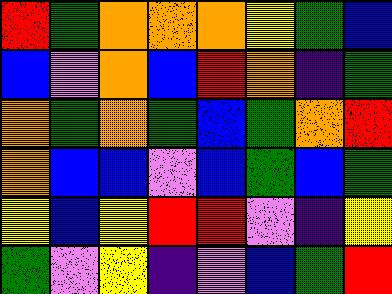[["red", "green", "orange", "orange", "orange", "yellow", "green", "blue"], ["blue", "violet", "orange", "blue", "red", "orange", "indigo", "green"], ["orange", "green", "orange", "green", "blue", "green", "orange", "red"], ["orange", "blue", "blue", "violet", "blue", "green", "blue", "green"], ["yellow", "blue", "yellow", "red", "red", "violet", "indigo", "yellow"], ["green", "violet", "yellow", "indigo", "violet", "blue", "green", "red"]]